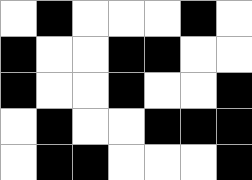[["white", "black", "white", "white", "white", "black", "white"], ["black", "white", "white", "black", "black", "white", "white"], ["black", "white", "white", "black", "white", "white", "black"], ["white", "black", "white", "white", "black", "black", "black"], ["white", "black", "black", "white", "white", "white", "black"]]